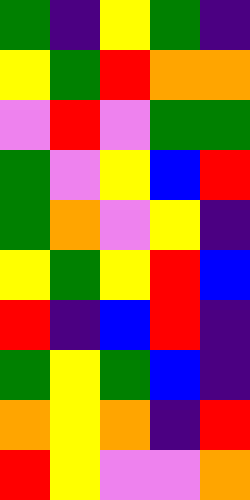[["green", "indigo", "yellow", "green", "indigo"], ["yellow", "green", "red", "orange", "orange"], ["violet", "red", "violet", "green", "green"], ["green", "violet", "yellow", "blue", "red"], ["green", "orange", "violet", "yellow", "indigo"], ["yellow", "green", "yellow", "red", "blue"], ["red", "indigo", "blue", "red", "indigo"], ["green", "yellow", "green", "blue", "indigo"], ["orange", "yellow", "orange", "indigo", "red"], ["red", "yellow", "violet", "violet", "orange"]]